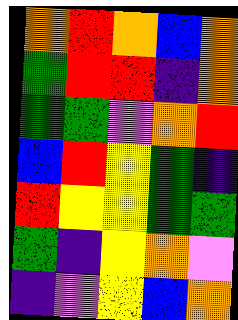[["orange", "red", "orange", "blue", "orange"], ["green", "red", "red", "indigo", "orange"], ["green", "green", "violet", "orange", "red"], ["blue", "red", "yellow", "green", "indigo"], ["red", "yellow", "yellow", "green", "green"], ["green", "indigo", "yellow", "orange", "violet"], ["indigo", "violet", "yellow", "blue", "orange"]]